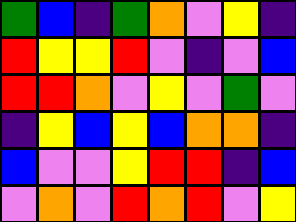[["green", "blue", "indigo", "green", "orange", "violet", "yellow", "indigo"], ["red", "yellow", "yellow", "red", "violet", "indigo", "violet", "blue"], ["red", "red", "orange", "violet", "yellow", "violet", "green", "violet"], ["indigo", "yellow", "blue", "yellow", "blue", "orange", "orange", "indigo"], ["blue", "violet", "violet", "yellow", "red", "red", "indigo", "blue"], ["violet", "orange", "violet", "red", "orange", "red", "violet", "yellow"]]